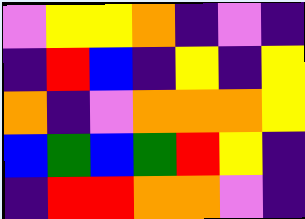[["violet", "yellow", "yellow", "orange", "indigo", "violet", "indigo"], ["indigo", "red", "blue", "indigo", "yellow", "indigo", "yellow"], ["orange", "indigo", "violet", "orange", "orange", "orange", "yellow"], ["blue", "green", "blue", "green", "red", "yellow", "indigo"], ["indigo", "red", "red", "orange", "orange", "violet", "indigo"]]